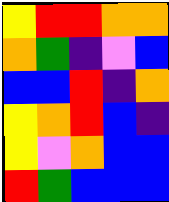[["yellow", "red", "red", "orange", "orange"], ["orange", "green", "indigo", "violet", "blue"], ["blue", "blue", "red", "indigo", "orange"], ["yellow", "orange", "red", "blue", "indigo"], ["yellow", "violet", "orange", "blue", "blue"], ["red", "green", "blue", "blue", "blue"]]